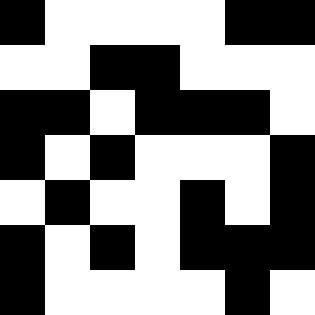[["black", "white", "white", "white", "white", "black", "black"], ["white", "white", "black", "black", "white", "white", "white"], ["black", "black", "white", "black", "black", "black", "white"], ["black", "white", "black", "white", "white", "white", "black"], ["white", "black", "white", "white", "black", "white", "black"], ["black", "white", "black", "white", "black", "black", "black"], ["black", "white", "white", "white", "white", "black", "white"]]